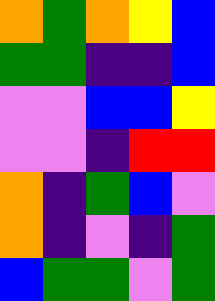[["orange", "green", "orange", "yellow", "blue"], ["green", "green", "indigo", "indigo", "blue"], ["violet", "violet", "blue", "blue", "yellow"], ["violet", "violet", "indigo", "red", "red"], ["orange", "indigo", "green", "blue", "violet"], ["orange", "indigo", "violet", "indigo", "green"], ["blue", "green", "green", "violet", "green"]]